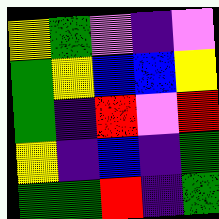[["yellow", "green", "violet", "indigo", "violet"], ["green", "yellow", "blue", "blue", "yellow"], ["green", "indigo", "red", "violet", "red"], ["yellow", "indigo", "blue", "indigo", "green"], ["green", "green", "red", "indigo", "green"]]